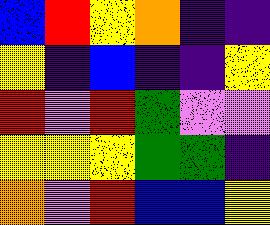[["blue", "red", "yellow", "orange", "indigo", "indigo"], ["yellow", "indigo", "blue", "indigo", "indigo", "yellow"], ["red", "violet", "red", "green", "violet", "violet"], ["yellow", "yellow", "yellow", "green", "green", "indigo"], ["orange", "violet", "red", "blue", "blue", "yellow"]]